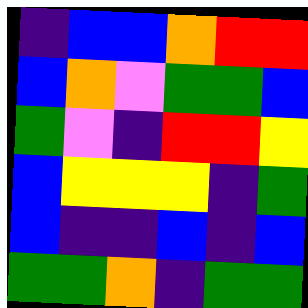[["indigo", "blue", "blue", "orange", "red", "red"], ["blue", "orange", "violet", "green", "green", "blue"], ["green", "violet", "indigo", "red", "red", "yellow"], ["blue", "yellow", "yellow", "yellow", "indigo", "green"], ["blue", "indigo", "indigo", "blue", "indigo", "blue"], ["green", "green", "orange", "indigo", "green", "green"]]